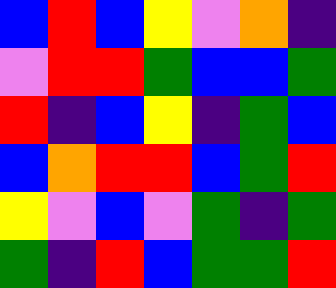[["blue", "red", "blue", "yellow", "violet", "orange", "indigo"], ["violet", "red", "red", "green", "blue", "blue", "green"], ["red", "indigo", "blue", "yellow", "indigo", "green", "blue"], ["blue", "orange", "red", "red", "blue", "green", "red"], ["yellow", "violet", "blue", "violet", "green", "indigo", "green"], ["green", "indigo", "red", "blue", "green", "green", "red"]]